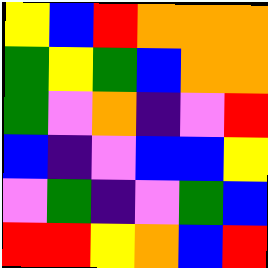[["yellow", "blue", "red", "orange", "orange", "orange"], ["green", "yellow", "green", "blue", "orange", "orange"], ["green", "violet", "orange", "indigo", "violet", "red"], ["blue", "indigo", "violet", "blue", "blue", "yellow"], ["violet", "green", "indigo", "violet", "green", "blue"], ["red", "red", "yellow", "orange", "blue", "red"]]